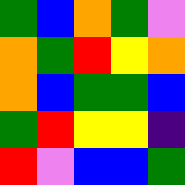[["green", "blue", "orange", "green", "violet"], ["orange", "green", "red", "yellow", "orange"], ["orange", "blue", "green", "green", "blue"], ["green", "red", "yellow", "yellow", "indigo"], ["red", "violet", "blue", "blue", "green"]]